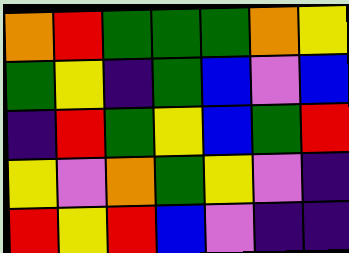[["orange", "red", "green", "green", "green", "orange", "yellow"], ["green", "yellow", "indigo", "green", "blue", "violet", "blue"], ["indigo", "red", "green", "yellow", "blue", "green", "red"], ["yellow", "violet", "orange", "green", "yellow", "violet", "indigo"], ["red", "yellow", "red", "blue", "violet", "indigo", "indigo"]]